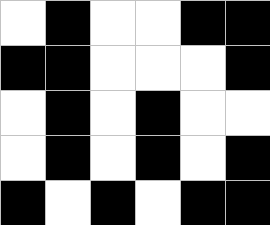[["white", "black", "white", "white", "black", "black"], ["black", "black", "white", "white", "white", "black"], ["white", "black", "white", "black", "white", "white"], ["white", "black", "white", "black", "white", "black"], ["black", "white", "black", "white", "black", "black"]]